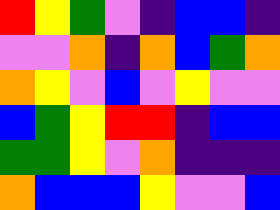[["red", "yellow", "green", "violet", "indigo", "blue", "blue", "indigo"], ["violet", "violet", "orange", "indigo", "orange", "blue", "green", "orange"], ["orange", "yellow", "violet", "blue", "violet", "yellow", "violet", "violet"], ["blue", "green", "yellow", "red", "red", "indigo", "blue", "blue"], ["green", "green", "yellow", "violet", "orange", "indigo", "indigo", "indigo"], ["orange", "blue", "blue", "blue", "yellow", "violet", "violet", "blue"]]